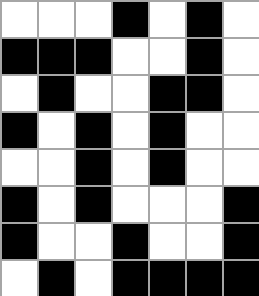[["white", "white", "white", "black", "white", "black", "white"], ["black", "black", "black", "white", "white", "black", "white"], ["white", "black", "white", "white", "black", "black", "white"], ["black", "white", "black", "white", "black", "white", "white"], ["white", "white", "black", "white", "black", "white", "white"], ["black", "white", "black", "white", "white", "white", "black"], ["black", "white", "white", "black", "white", "white", "black"], ["white", "black", "white", "black", "black", "black", "black"]]